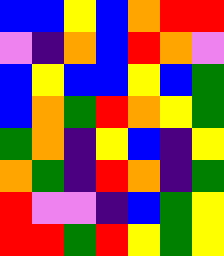[["blue", "blue", "yellow", "blue", "orange", "red", "red"], ["violet", "indigo", "orange", "blue", "red", "orange", "violet"], ["blue", "yellow", "blue", "blue", "yellow", "blue", "green"], ["blue", "orange", "green", "red", "orange", "yellow", "green"], ["green", "orange", "indigo", "yellow", "blue", "indigo", "yellow"], ["orange", "green", "indigo", "red", "orange", "indigo", "green"], ["red", "violet", "violet", "indigo", "blue", "green", "yellow"], ["red", "red", "green", "red", "yellow", "green", "yellow"]]